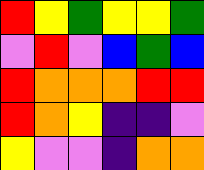[["red", "yellow", "green", "yellow", "yellow", "green"], ["violet", "red", "violet", "blue", "green", "blue"], ["red", "orange", "orange", "orange", "red", "red"], ["red", "orange", "yellow", "indigo", "indigo", "violet"], ["yellow", "violet", "violet", "indigo", "orange", "orange"]]